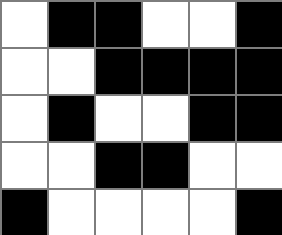[["white", "black", "black", "white", "white", "black"], ["white", "white", "black", "black", "black", "black"], ["white", "black", "white", "white", "black", "black"], ["white", "white", "black", "black", "white", "white"], ["black", "white", "white", "white", "white", "black"]]